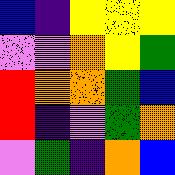[["blue", "indigo", "yellow", "yellow", "yellow"], ["violet", "violet", "orange", "yellow", "green"], ["red", "orange", "orange", "green", "blue"], ["red", "indigo", "violet", "green", "orange"], ["violet", "green", "indigo", "orange", "blue"]]